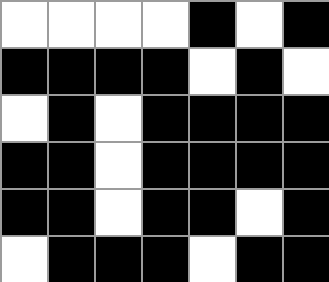[["white", "white", "white", "white", "black", "white", "black"], ["black", "black", "black", "black", "white", "black", "white"], ["white", "black", "white", "black", "black", "black", "black"], ["black", "black", "white", "black", "black", "black", "black"], ["black", "black", "white", "black", "black", "white", "black"], ["white", "black", "black", "black", "white", "black", "black"]]